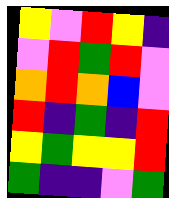[["yellow", "violet", "red", "yellow", "indigo"], ["violet", "red", "green", "red", "violet"], ["orange", "red", "orange", "blue", "violet"], ["red", "indigo", "green", "indigo", "red"], ["yellow", "green", "yellow", "yellow", "red"], ["green", "indigo", "indigo", "violet", "green"]]